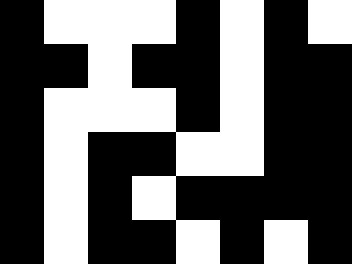[["black", "white", "white", "white", "black", "white", "black", "white"], ["black", "black", "white", "black", "black", "white", "black", "black"], ["black", "white", "white", "white", "black", "white", "black", "black"], ["black", "white", "black", "black", "white", "white", "black", "black"], ["black", "white", "black", "white", "black", "black", "black", "black"], ["black", "white", "black", "black", "white", "black", "white", "black"]]